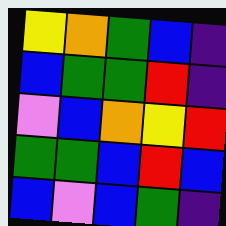[["yellow", "orange", "green", "blue", "indigo"], ["blue", "green", "green", "red", "indigo"], ["violet", "blue", "orange", "yellow", "red"], ["green", "green", "blue", "red", "blue"], ["blue", "violet", "blue", "green", "indigo"]]